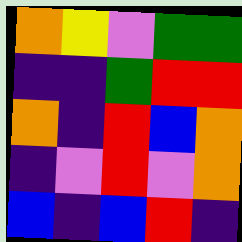[["orange", "yellow", "violet", "green", "green"], ["indigo", "indigo", "green", "red", "red"], ["orange", "indigo", "red", "blue", "orange"], ["indigo", "violet", "red", "violet", "orange"], ["blue", "indigo", "blue", "red", "indigo"]]